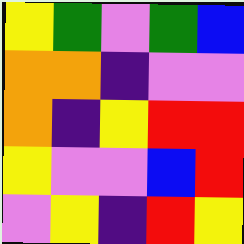[["yellow", "green", "violet", "green", "blue"], ["orange", "orange", "indigo", "violet", "violet"], ["orange", "indigo", "yellow", "red", "red"], ["yellow", "violet", "violet", "blue", "red"], ["violet", "yellow", "indigo", "red", "yellow"]]